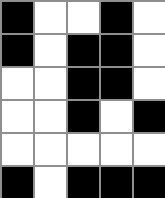[["black", "white", "white", "black", "white"], ["black", "white", "black", "black", "white"], ["white", "white", "black", "black", "white"], ["white", "white", "black", "white", "black"], ["white", "white", "white", "white", "white"], ["black", "white", "black", "black", "black"]]